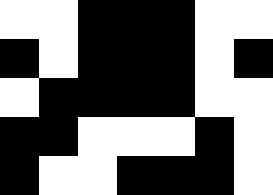[["white", "white", "black", "black", "black", "white", "white"], ["black", "white", "black", "black", "black", "white", "black"], ["white", "black", "black", "black", "black", "white", "white"], ["black", "black", "white", "white", "white", "black", "white"], ["black", "white", "white", "black", "black", "black", "white"]]